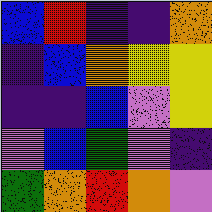[["blue", "red", "indigo", "indigo", "orange"], ["indigo", "blue", "orange", "yellow", "yellow"], ["indigo", "indigo", "blue", "violet", "yellow"], ["violet", "blue", "green", "violet", "indigo"], ["green", "orange", "red", "orange", "violet"]]